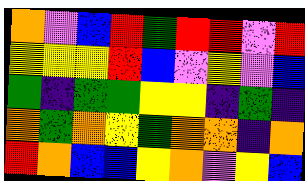[["orange", "violet", "blue", "red", "green", "red", "red", "violet", "red"], ["yellow", "yellow", "yellow", "red", "blue", "violet", "yellow", "violet", "blue"], ["green", "indigo", "green", "green", "yellow", "yellow", "indigo", "green", "indigo"], ["orange", "green", "orange", "yellow", "green", "orange", "orange", "indigo", "orange"], ["red", "orange", "blue", "blue", "yellow", "orange", "violet", "yellow", "blue"]]